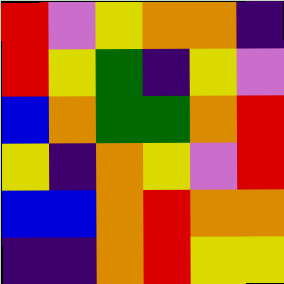[["red", "violet", "yellow", "orange", "orange", "indigo"], ["red", "yellow", "green", "indigo", "yellow", "violet"], ["blue", "orange", "green", "green", "orange", "red"], ["yellow", "indigo", "orange", "yellow", "violet", "red"], ["blue", "blue", "orange", "red", "orange", "orange"], ["indigo", "indigo", "orange", "red", "yellow", "yellow"]]